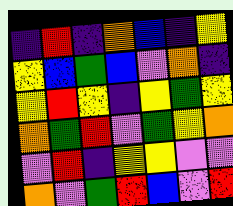[["indigo", "red", "indigo", "orange", "blue", "indigo", "yellow"], ["yellow", "blue", "green", "blue", "violet", "orange", "indigo"], ["yellow", "red", "yellow", "indigo", "yellow", "green", "yellow"], ["orange", "green", "red", "violet", "green", "yellow", "orange"], ["violet", "red", "indigo", "yellow", "yellow", "violet", "violet"], ["orange", "violet", "green", "red", "blue", "violet", "red"]]